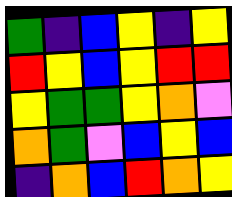[["green", "indigo", "blue", "yellow", "indigo", "yellow"], ["red", "yellow", "blue", "yellow", "red", "red"], ["yellow", "green", "green", "yellow", "orange", "violet"], ["orange", "green", "violet", "blue", "yellow", "blue"], ["indigo", "orange", "blue", "red", "orange", "yellow"]]